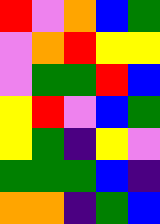[["red", "violet", "orange", "blue", "green"], ["violet", "orange", "red", "yellow", "yellow"], ["violet", "green", "green", "red", "blue"], ["yellow", "red", "violet", "blue", "green"], ["yellow", "green", "indigo", "yellow", "violet"], ["green", "green", "green", "blue", "indigo"], ["orange", "orange", "indigo", "green", "blue"]]